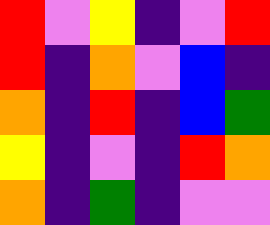[["red", "violet", "yellow", "indigo", "violet", "red"], ["red", "indigo", "orange", "violet", "blue", "indigo"], ["orange", "indigo", "red", "indigo", "blue", "green"], ["yellow", "indigo", "violet", "indigo", "red", "orange"], ["orange", "indigo", "green", "indigo", "violet", "violet"]]